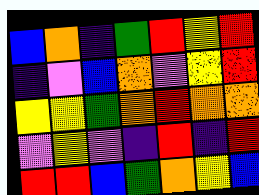[["blue", "orange", "indigo", "green", "red", "yellow", "red"], ["indigo", "violet", "blue", "orange", "violet", "yellow", "red"], ["yellow", "yellow", "green", "orange", "red", "orange", "orange"], ["violet", "yellow", "violet", "indigo", "red", "indigo", "red"], ["red", "red", "blue", "green", "orange", "yellow", "blue"]]